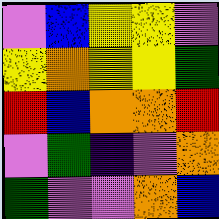[["violet", "blue", "yellow", "yellow", "violet"], ["yellow", "orange", "yellow", "yellow", "green"], ["red", "blue", "orange", "orange", "red"], ["violet", "green", "indigo", "violet", "orange"], ["green", "violet", "violet", "orange", "blue"]]